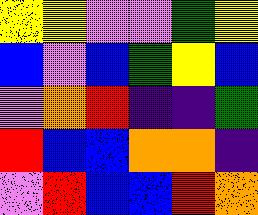[["yellow", "yellow", "violet", "violet", "green", "yellow"], ["blue", "violet", "blue", "green", "yellow", "blue"], ["violet", "orange", "red", "indigo", "indigo", "green"], ["red", "blue", "blue", "orange", "orange", "indigo"], ["violet", "red", "blue", "blue", "red", "orange"]]